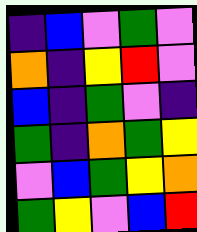[["indigo", "blue", "violet", "green", "violet"], ["orange", "indigo", "yellow", "red", "violet"], ["blue", "indigo", "green", "violet", "indigo"], ["green", "indigo", "orange", "green", "yellow"], ["violet", "blue", "green", "yellow", "orange"], ["green", "yellow", "violet", "blue", "red"]]